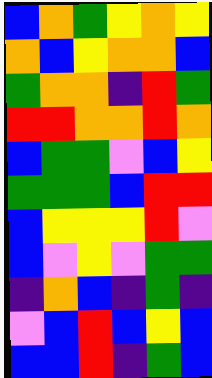[["blue", "orange", "green", "yellow", "orange", "yellow"], ["orange", "blue", "yellow", "orange", "orange", "blue"], ["green", "orange", "orange", "indigo", "red", "green"], ["red", "red", "orange", "orange", "red", "orange"], ["blue", "green", "green", "violet", "blue", "yellow"], ["green", "green", "green", "blue", "red", "red"], ["blue", "yellow", "yellow", "yellow", "red", "violet"], ["blue", "violet", "yellow", "violet", "green", "green"], ["indigo", "orange", "blue", "indigo", "green", "indigo"], ["violet", "blue", "red", "blue", "yellow", "blue"], ["blue", "blue", "red", "indigo", "green", "blue"]]